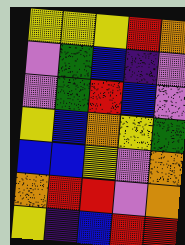[["yellow", "yellow", "yellow", "red", "orange"], ["violet", "green", "blue", "indigo", "violet"], ["violet", "green", "red", "blue", "violet"], ["yellow", "blue", "orange", "yellow", "green"], ["blue", "blue", "yellow", "violet", "orange"], ["orange", "red", "red", "violet", "orange"], ["yellow", "indigo", "blue", "red", "red"]]